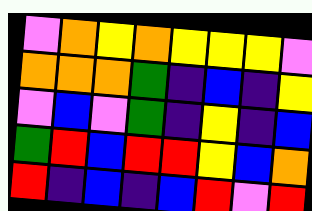[["violet", "orange", "yellow", "orange", "yellow", "yellow", "yellow", "violet"], ["orange", "orange", "orange", "green", "indigo", "blue", "indigo", "yellow"], ["violet", "blue", "violet", "green", "indigo", "yellow", "indigo", "blue"], ["green", "red", "blue", "red", "red", "yellow", "blue", "orange"], ["red", "indigo", "blue", "indigo", "blue", "red", "violet", "red"]]